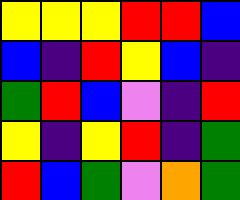[["yellow", "yellow", "yellow", "red", "red", "blue"], ["blue", "indigo", "red", "yellow", "blue", "indigo"], ["green", "red", "blue", "violet", "indigo", "red"], ["yellow", "indigo", "yellow", "red", "indigo", "green"], ["red", "blue", "green", "violet", "orange", "green"]]